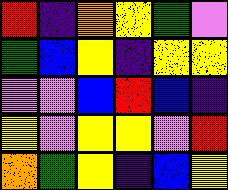[["red", "indigo", "orange", "yellow", "green", "violet"], ["green", "blue", "yellow", "indigo", "yellow", "yellow"], ["violet", "violet", "blue", "red", "blue", "indigo"], ["yellow", "violet", "yellow", "yellow", "violet", "red"], ["orange", "green", "yellow", "indigo", "blue", "yellow"]]